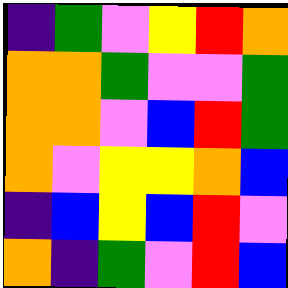[["indigo", "green", "violet", "yellow", "red", "orange"], ["orange", "orange", "green", "violet", "violet", "green"], ["orange", "orange", "violet", "blue", "red", "green"], ["orange", "violet", "yellow", "yellow", "orange", "blue"], ["indigo", "blue", "yellow", "blue", "red", "violet"], ["orange", "indigo", "green", "violet", "red", "blue"]]